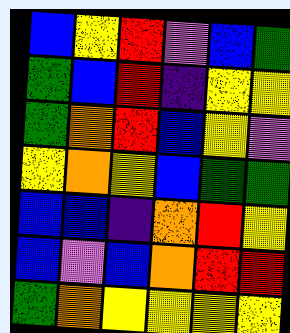[["blue", "yellow", "red", "violet", "blue", "green"], ["green", "blue", "red", "indigo", "yellow", "yellow"], ["green", "orange", "red", "blue", "yellow", "violet"], ["yellow", "orange", "yellow", "blue", "green", "green"], ["blue", "blue", "indigo", "orange", "red", "yellow"], ["blue", "violet", "blue", "orange", "red", "red"], ["green", "orange", "yellow", "yellow", "yellow", "yellow"]]